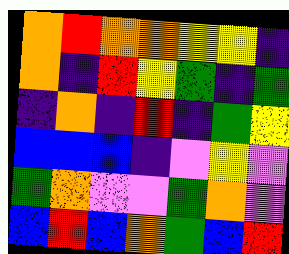[["orange", "red", "orange", "orange", "yellow", "yellow", "indigo"], ["orange", "indigo", "red", "yellow", "green", "indigo", "green"], ["indigo", "orange", "indigo", "red", "indigo", "green", "yellow"], ["blue", "blue", "blue", "indigo", "violet", "yellow", "violet"], ["green", "orange", "violet", "violet", "green", "orange", "violet"], ["blue", "red", "blue", "orange", "green", "blue", "red"]]